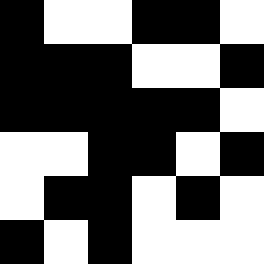[["black", "white", "white", "black", "black", "white"], ["black", "black", "black", "white", "white", "black"], ["black", "black", "black", "black", "black", "white"], ["white", "white", "black", "black", "white", "black"], ["white", "black", "black", "white", "black", "white"], ["black", "white", "black", "white", "white", "white"]]